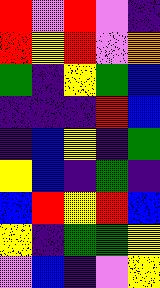[["red", "violet", "red", "violet", "indigo"], ["red", "yellow", "red", "violet", "orange"], ["green", "indigo", "yellow", "green", "blue"], ["indigo", "indigo", "indigo", "red", "blue"], ["indigo", "blue", "yellow", "indigo", "green"], ["yellow", "blue", "indigo", "green", "indigo"], ["blue", "red", "yellow", "red", "blue"], ["yellow", "indigo", "green", "green", "yellow"], ["violet", "blue", "indigo", "violet", "yellow"]]